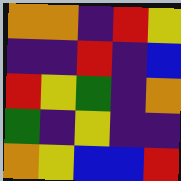[["orange", "orange", "indigo", "red", "yellow"], ["indigo", "indigo", "red", "indigo", "blue"], ["red", "yellow", "green", "indigo", "orange"], ["green", "indigo", "yellow", "indigo", "indigo"], ["orange", "yellow", "blue", "blue", "red"]]